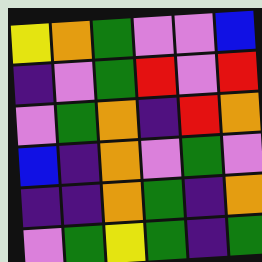[["yellow", "orange", "green", "violet", "violet", "blue"], ["indigo", "violet", "green", "red", "violet", "red"], ["violet", "green", "orange", "indigo", "red", "orange"], ["blue", "indigo", "orange", "violet", "green", "violet"], ["indigo", "indigo", "orange", "green", "indigo", "orange"], ["violet", "green", "yellow", "green", "indigo", "green"]]